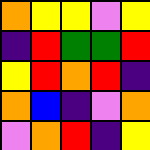[["orange", "yellow", "yellow", "violet", "yellow"], ["indigo", "red", "green", "green", "red"], ["yellow", "red", "orange", "red", "indigo"], ["orange", "blue", "indigo", "violet", "orange"], ["violet", "orange", "red", "indigo", "yellow"]]